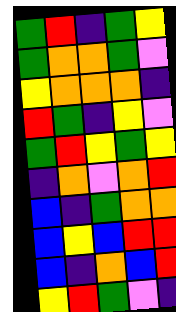[["green", "red", "indigo", "green", "yellow"], ["green", "orange", "orange", "green", "violet"], ["yellow", "orange", "orange", "orange", "indigo"], ["red", "green", "indigo", "yellow", "violet"], ["green", "red", "yellow", "green", "yellow"], ["indigo", "orange", "violet", "orange", "red"], ["blue", "indigo", "green", "orange", "orange"], ["blue", "yellow", "blue", "red", "red"], ["blue", "indigo", "orange", "blue", "red"], ["yellow", "red", "green", "violet", "indigo"]]